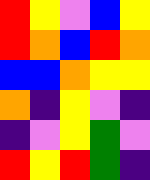[["red", "yellow", "violet", "blue", "yellow"], ["red", "orange", "blue", "red", "orange"], ["blue", "blue", "orange", "yellow", "yellow"], ["orange", "indigo", "yellow", "violet", "indigo"], ["indigo", "violet", "yellow", "green", "violet"], ["red", "yellow", "red", "green", "indigo"]]